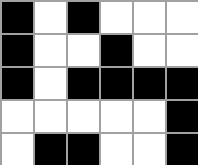[["black", "white", "black", "white", "white", "white"], ["black", "white", "white", "black", "white", "white"], ["black", "white", "black", "black", "black", "black"], ["white", "white", "white", "white", "white", "black"], ["white", "black", "black", "white", "white", "black"]]